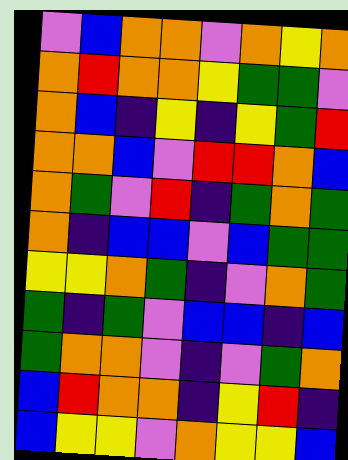[["violet", "blue", "orange", "orange", "violet", "orange", "yellow", "orange"], ["orange", "red", "orange", "orange", "yellow", "green", "green", "violet"], ["orange", "blue", "indigo", "yellow", "indigo", "yellow", "green", "red"], ["orange", "orange", "blue", "violet", "red", "red", "orange", "blue"], ["orange", "green", "violet", "red", "indigo", "green", "orange", "green"], ["orange", "indigo", "blue", "blue", "violet", "blue", "green", "green"], ["yellow", "yellow", "orange", "green", "indigo", "violet", "orange", "green"], ["green", "indigo", "green", "violet", "blue", "blue", "indigo", "blue"], ["green", "orange", "orange", "violet", "indigo", "violet", "green", "orange"], ["blue", "red", "orange", "orange", "indigo", "yellow", "red", "indigo"], ["blue", "yellow", "yellow", "violet", "orange", "yellow", "yellow", "blue"]]